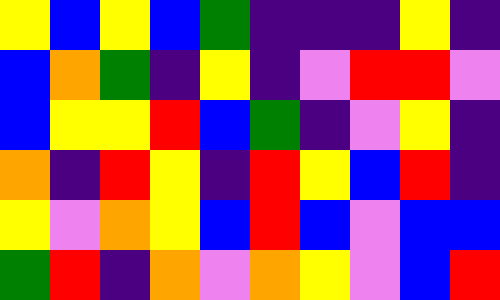[["yellow", "blue", "yellow", "blue", "green", "indigo", "indigo", "indigo", "yellow", "indigo"], ["blue", "orange", "green", "indigo", "yellow", "indigo", "violet", "red", "red", "violet"], ["blue", "yellow", "yellow", "red", "blue", "green", "indigo", "violet", "yellow", "indigo"], ["orange", "indigo", "red", "yellow", "indigo", "red", "yellow", "blue", "red", "indigo"], ["yellow", "violet", "orange", "yellow", "blue", "red", "blue", "violet", "blue", "blue"], ["green", "red", "indigo", "orange", "violet", "orange", "yellow", "violet", "blue", "red"]]